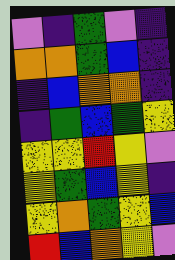[["violet", "indigo", "green", "violet", "indigo"], ["orange", "orange", "green", "blue", "indigo"], ["indigo", "blue", "orange", "orange", "indigo"], ["indigo", "green", "blue", "green", "yellow"], ["yellow", "yellow", "red", "yellow", "violet"], ["yellow", "green", "blue", "yellow", "indigo"], ["yellow", "orange", "green", "yellow", "blue"], ["red", "blue", "orange", "yellow", "violet"]]